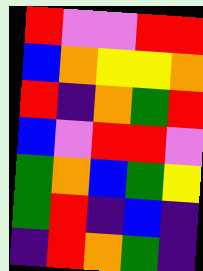[["red", "violet", "violet", "red", "red"], ["blue", "orange", "yellow", "yellow", "orange"], ["red", "indigo", "orange", "green", "red"], ["blue", "violet", "red", "red", "violet"], ["green", "orange", "blue", "green", "yellow"], ["green", "red", "indigo", "blue", "indigo"], ["indigo", "red", "orange", "green", "indigo"]]